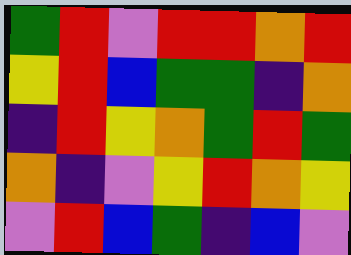[["green", "red", "violet", "red", "red", "orange", "red"], ["yellow", "red", "blue", "green", "green", "indigo", "orange"], ["indigo", "red", "yellow", "orange", "green", "red", "green"], ["orange", "indigo", "violet", "yellow", "red", "orange", "yellow"], ["violet", "red", "blue", "green", "indigo", "blue", "violet"]]